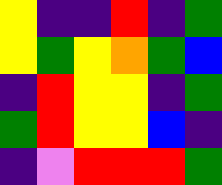[["yellow", "indigo", "indigo", "red", "indigo", "green"], ["yellow", "green", "yellow", "orange", "green", "blue"], ["indigo", "red", "yellow", "yellow", "indigo", "green"], ["green", "red", "yellow", "yellow", "blue", "indigo"], ["indigo", "violet", "red", "red", "red", "green"]]